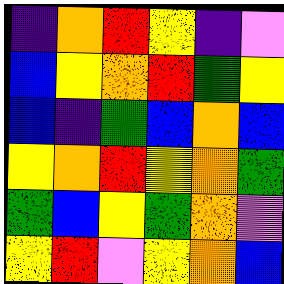[["indigo", "orange", "red", "yellow", "indigo", "violet"], ["blue", "yellow", "orange", "red", "green", "yellow"], ["blue", "indigo", "green", "blue", "orange", "blue"], ["yellow", "orange", "red", "yellow", "orange", "green"], ["green", "blue", "yellow", "green", "orange", "violet"], ["yellow", "red", "violet", "yellow", "orange", "blue"]]